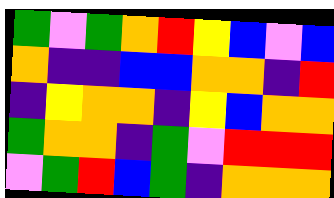[["green", "violet", "green", "orange", "red", "yellow", "blue", "violet", "blue"], ["orange", "indigo", "indigo", "blue", "blue", "orange", "orange", "indigo", "red"], ["indigo", "yellow", "orange", "orange", "indigo", "yellow", "blue", "orange", "orange"], ["green", "orange", "orange", "indigo", "green", "violet", "red", "red", "red"], ["violet", "green", "red", "blue", "green", "indigo", "orange", "orange", "orange"]]